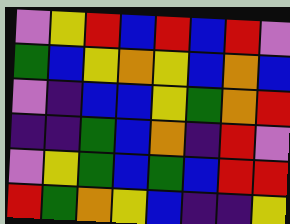[["violet", "yellow", "red", "blue", "red", "blue", "red", "violet"], ["green", "blue", "yellow", "orange", "yellow", "blue", "orange", "blue"], ["violet", "indigo", "blue", "blue", "yellow", "green", "orange", "red"], ["indigo", "indigo", "green", "blue", "orange", "indigo", "red", "violet"], ["violet", "yellow", "green", "blue", "green", "blue", "red", "red"], ["red", "green", "orange", "yellow", "blue", "indigo", "indigo", "yellow"]]